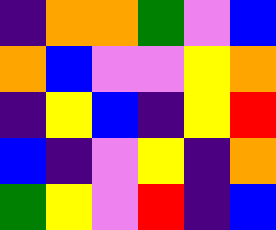[["indigo", "orange", "orange", "green", "violet", "blue"], ["orange", "blue", "violet", "violet", "yellow", "orange"], ["indigo", "yellow", "blue", "indigo", "yellow", "red"], ["blue", "indigo", "violet", "yellow", "indigo", "orange"], ["green", "yellow", "violet", "red", "indigo", "blue"]]